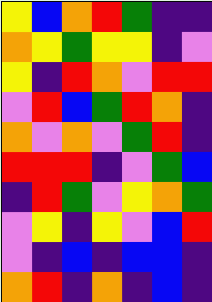[["yellow", "blue", "orange", "red", "green", "indigo", "indigo"], ["orange", "yellow", "green", "yellow", "yellow", "indigo", "violet"], ["yellow", "indigo", "red", "orange", "violet", "red", "red"], ["violet", "red", "blue", "green", "red", "orange", "indigo"], ["orange", "violet", "orange", "violet", "green", "red", "indigo"], ["red", "red", "red", "indigo", "violet", "green", "blue"], ["indigo", "red", "green", "violet", "yellow", "orange", "green"], ["violet", "yellow", "indigo", "yellow", "violet", "blue", "red"], ["violet", "indigo", "blue", "indigo", "blue", "blue", "indigo"], ["orange", "red", "indigo", "orange", "indigo", "blue", "indigo"]]